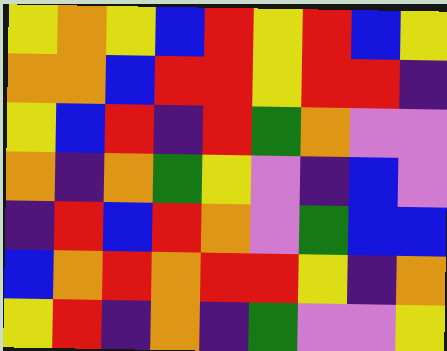[["yellow", "orange", "yellow", "blue", "red", "yellow", "red", "blue", "yellow"], ["orange", "orange", "blue", "red", "red", "yellow", "red", "red", "indigo"], ["yellow", "blue", "red", "indigo", "red", "green", "orange", "violet", "violet"], ["orange", "indigo", "orange", "green", "yellow", "violet", "indigo", "blue", "violet"], ["indigo", "red", "blue", "red", "orange", "violet", "green", "blue", "blue"], ["blue", "orange", "red", "orange", "red", "red", "yellow", "indigo", "orange"], ["yellow", "red", "indigo", "orange", "indigo", "green", "violet", "violet", "yellow"]]